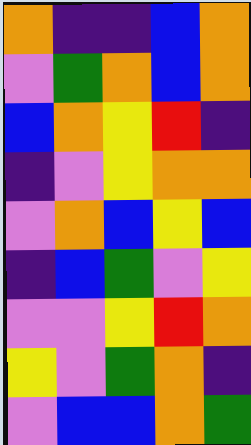[["orange", "indigo", "indigo", "blue", "orange"], ["violet", "green", "orange", "blue", "orange"], ["blue", "orange", "yellow", "red", "indigo"], ["indigo", "violet", "yellow", "orange", "orange"], ["violet", "orange", "blue", "yellow", "blue"], ["indigo", "blue", "green", "violet", "yellow"], ["violet", "violet", "yellow", "red", "orange"], ["yellow", "violet", "green", "orange", "indigo"], ["violet", "blue", "blue", "orange", "green"]]